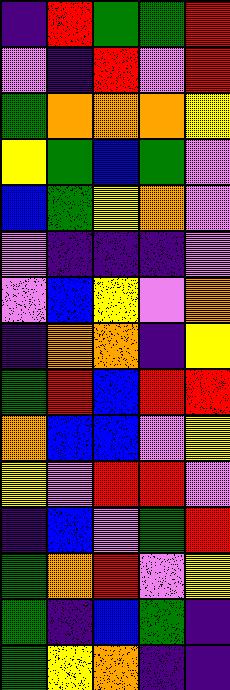[["indigo", "red", "green", "green", "red"], ["violet", "indigo", "red", "violet", "red"], ["green", "orange", "orange", "orange", "yellow"], ["yellow", "green", "blue", "green", "violet"], ["blue", "green", "yellow", "orange", "violet"], ["violet", "indigo", "indigo", "indigo", "violet"], ["violet", "blue", "yellow", "violet", "orange"], ["indigo", "orange", "orange", "indigo", "yellow"], ["green", "red", "blue", "red", "red"], ["orange", "blue", "blue", "violet", "yellow"], ["yellow", "violet", "red", "red", "violet"], ["indigo", "blue", "violet", "green", "red"], ["green", "orange", "red", "violet", "yellow"], ["green", "indigo", "blue", "green", "indigo"], ["green", "yellow", "orange", "indigo", "indigo"]]